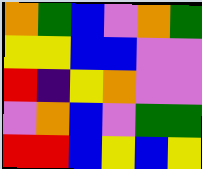[["orange", "green", "blue", "violet", "orange", "green"], ["yellow", "yellow", "blue", "blue", "violet", "violet"], ["red", "indigo", "yellow", "orange", "violet", "violet"], ["violet", "orange", "blue", "violet", "green", "green"], ["red", "red", "blue", "yellow", "blue", "yellow"]]